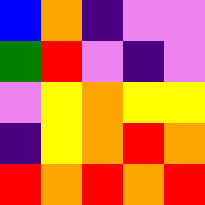[["blue", "orange", "indigo", "violet", "violet"], ["green", "red", "violet", "indigo", "violet"], ["violet", "yellow", "orange", "yellow", "yellow"], ["indigo", "yellow", "orange", "red", "orange"], ["red", "orange", "red", "orange", "red"]]